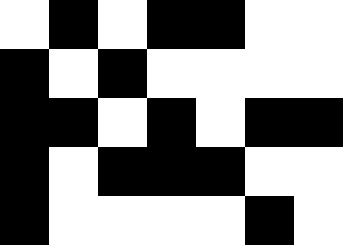[["white", "black", "white", "black", "black", "white", "white"], ["black", "white", "black", "white", "white", "white", "white"], ["black", "black", "white", "black", "white", "black", "black"], ["black", "white", "black", "black", "black", "white", "white"], ["black", "white", "white", "white", "white", "black", "white"]]